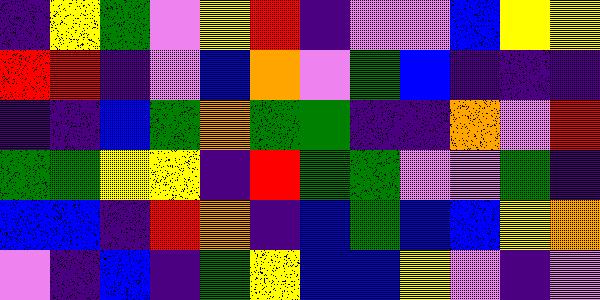[["indigo", "yellow", "green", "violet", "yellow", "red", "indigo", "violet", "violet", "blue", "yellow", "yellow"], ["red", "red", "indigo", "violet", "blue", "orange", "violet", "green", "blue", "indigo", "indigo", "indigo"], ["indigo", "indigo", "blue", "green", "orange", "green", "green", "indigo", "indigo", "orange", "violet", "red"], ["green", "green", "yellow", "yellow", "indigo", "red", "green", "green", "violet", "violet", "green", "indigo"], ["blue", "blue", "indigo", "red", "orange", "indigo", "blue", "green", "blue", "blue", "yellow", "orange"], ["violet", "indigo", "blue", "indigo", "green", "yellow", "blue", "blue", "yellow", "violet", "indigo", "violet"]]